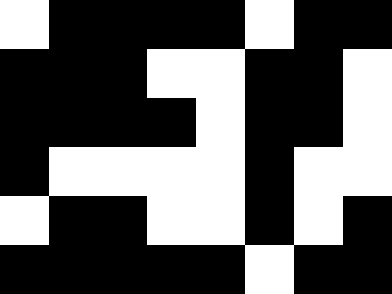[["white", "black", "black", "black", "black", "white", "black", "black"], ["black", "black", "black", "white", "white", "black", "black", "white"], ["black", "black", "black", "black", "white", "black", "black", "white"], ["black", "white", "white", "white", "white", "black", "white", "white"], ["white", "black", "black", "white", "white", "black", "white", "black"], ["black", "black", "black", "black", "black", "white", "black", "black"]]